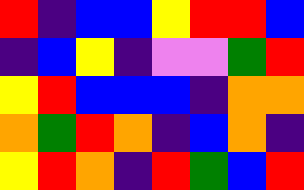[["red", "indigo", "blue", "blue", "yellow", "red", "red", "blue"], ["indigo", "blue", "yellow", "indigo", "violet", "violet", "green", "red"], ["yellow", "red", "blue", "blue", "blue", "indigo", "orange", "orange"], ["orange", "green", "red", "orange", "indigo", "blue", "orange", "indigo"], ["yellow", "red", "orange", "indigo", "red", "green", "blue", "red"]]